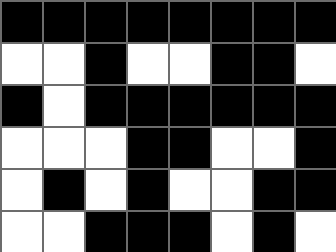[["black", "black", "black", "black", "black", "black", "black", "black"], ["white", "white", "black", "white", "white", "black", "black", "white"], ["black", "white", "black", "black", "black", "black", "black", "black"], ["white", "white", "white", "black", "black", "white", "white", "black"], ["white", "black", "white", "black", "white", "white", "black", "black"], ["white", "white", "black", "black", "black", "white", "black", "white"]]